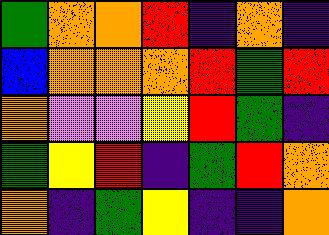[["green", "orange", "orange", "red", "indigo", "orange", "indigo"], ["blue", "orange", "orange", "orange", "red", "green", "red"], ["orange", "violet", "violet", "yellow", "red", "green", "indigo"], ["green", "yellow", "red", "indigo", "green", "red", "orange"], ["orange", "indigo", "green", "yellow", "indigo", "indigo", "orange"]]